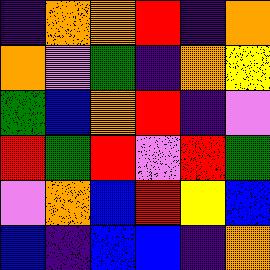[["indigo", "orange", "orange", "red", "indigo", "orange"], ["orange", "violet", "green", "indigo", "orange", "yellow"], ["green", "blue", "orange", "red", "indigo", "violet"], ["red", "green", "red", "violet", "red", "green"], ["violet", "orange", "blue", "red", "yellow", "blue"], ["blue", "indigo", "blue", "blue", "indigo", "orange"]]